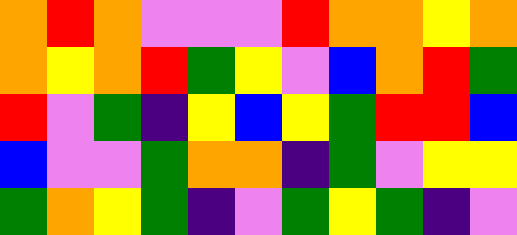[["orange", "red", "orange", "violet", "violet", "violet", "red", "orange", "orange", "yellow", "orange"], ["orange", "yellow", "orange", "red", "green", "yellow", "violet", "blue", "orange", "red", "green"], ["red", "violet", "green", "indigo", "yellow", "blue", "yellow", "green", "red", "red", "blue"], ["blue", "violet", "violet", "green", "orange", "orange", "indigo", "green", "violet", "yellow", "yellow"], ["green", "orange", "yellow", "green", "indigo", "violet", "green", "yellow", "green", "indigo", "violet"]]